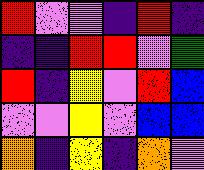[["red", "violet", "violet", "indigo", "red", "indigo"], ["indigo", "indigo", "red", "red", "violet", "green"], ["red", "indigo", "yellow", "violet", "red", "blue"], ["violet", "violet", "yellow", "violet", "blue", "blue"], ["orange", "indigo", "yellow", "indigo", "orange", "violet"]]